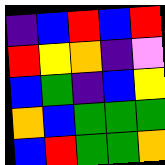[["indigo", "blue", "red", "blue", "red"], ["red", "yellow", "orange", "indigo", "violet"], ["blue", "green", "indigo", "blue", "yellow"], ["orange", "blue", "green", "green", "green"], ["blue", "red", "green", "green", "orange"]]